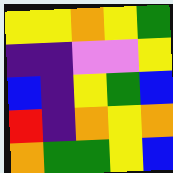[["yellow", "yellow", "orange", "yellow", "green"], ["indigo", "indigo", "violet", "violet", "yellow"], ["blue", "indigo", "yellow", "green", "blue"], ["red", "indigo", "orange", "yellow", "orange"], ["orange", "green", "green", "yellow", "blue"]]